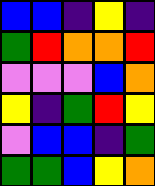[["blue", "blue", "indigo", "yellow", "indigo"], ["green", "red", "orange", "orange", "red"], ["violet", "violet", "violet", "blue", "orange"], ["yellow", "indigo", "green", "red", "yellow"], ["violet", "blue", "blue", "indigo", "green"], ["green", "green", "blue", "yellow", "orange"]]